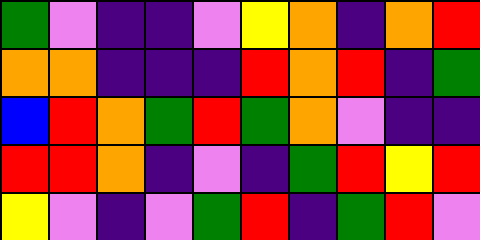[["green", "violet", "indigo", "indigo", "violet", "yellow", "orange", "indigo", "orange", "red"], ["orange", "orange", "indigo", "indigo", "indigo", "red", "orange", "red", "indigo", "green"], ["blue", "red", "orange", "green", "red", "green", "orange", "violet", "indigo", "indigo"], ["red", "red", "orange", "indigo", "violet", "indigo", "green", "red", "yellow", "red"], ["yellow", "violet", "indigo", "violet", "green", "red", "indigo", "green", "red", "violet"]]